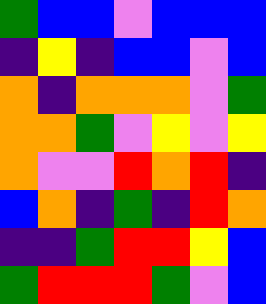[["green", "blue", "blue", "violet", "blue", "blue", "blue"], ["indigo", "yellow", "indigo", "blue", "blue", "violet", "blue"], ["orange", "indigo", "orange", "orange", "orange", "violet", "green"], ["orange", "orange", "green", "violet", "yellow", "violet", "yellow"], ["orange", "violet", "violet", "red", "orange", "red", "indigo"], ["blue", "orange", "indigo", "green", "indigo", "red", "orange"], ["indigo", "indigo", "green", "red", "red", "yellow", "blue"], ["green", "red", "red", "red", "green", "violet", "blue"]]